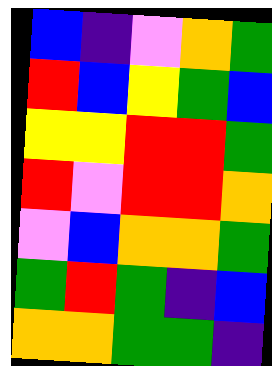[["blue", "indigo", "violet", "orange", "green"], ["red", "blue", "yellow", "green", "blue"], ["yellow", "yellow", "red", "red", "green"], ["red", "violet", "red", "red", "orange"], ["violet", "blue", "orange", "orange", "green"], ["green", "red", "green", "indigo", "blue"], ["orange", "orange", "green", "green", "indigo"]]